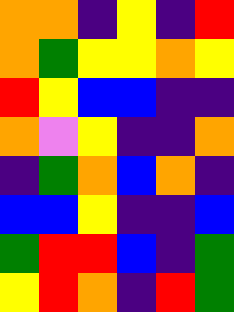[["orange", "orange", "indigo", "yellow", "indigo", "red"], ["orange", "green", "yellow", "yellow", "orange", "yellow"], ["red", "yellow", "blue", "blue", "indigo", "indigo"], ["orange", "violet", "yellow", "indigo", "indigo", "orange"], ["indigo", "green", "orange", "blue", "orange", "indigo"], ["blue", "blue", "yellow", "indigo", "indigo", "blue"], ["green", "red", "red", "blue", "indigo", "green"], ["yellow", "red", "orange", "indigo", "red", "green"]]